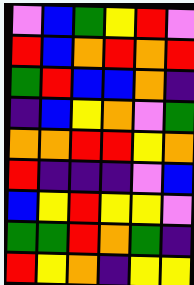[["violet", "blue", "green", "yellow", "red", "violet"], ["red", "blue", "orange", "red", "orange", "red"], ["green", "red", "blue", "blue", "orange", "indigo"], ["indigo", "blue", "yellow", "orange", "violet", "green"], ["orange", "orange", "red", "red", "yellow", "orange"], ["red", "indigo", "indigo", "indigo", "violet", "blue"], ["blue", "yellow", "red", "yellow", "yellow", "violet"], ["green", "green", "red", "orange", "green", "indigo"], ["red", "yellow", "orange", "indigo", "yellow", "yellow"]]